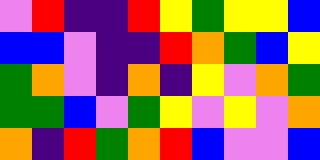[["violet", "red", "indigo", "indigo", "red", "yellow", "green", "yellow", "yellow", "blue"], ["blue", "blue", "violet", "indigo", "indigo", "red", "orange", "green", "blue", "yellow"], ["green", "orange", "violet", "indigo", "orange", "indigo", "yellow", "violet", "orange", "green"], ["green", "green", "blue", "violet", "green", "yellow", "violet", "yellow", "violet", "orange"], ["orange", "indigo", "red", "green", "orange", "red", "blue", "violet", "violet", "blue"]]